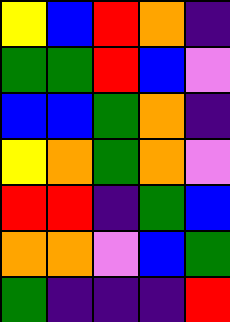[["yellow", "blue", "red", "orange", "indigo"], ["green", "green", "red", "blue", "violet"], ["blue", "blue", "green", "orange", "indigo"], ["yellow", "orange", "green", "orange", "violet"], ["red", "red", "indigo", "green", "blue"], ["orange", "orange", "violet", "blue", "green"], ["green", "indigo", "indigo", "indigo", "red"]]